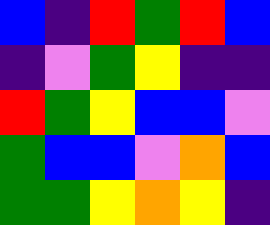[["blue", "indigo", "red", "green", "red", "blue"], ["indigo", "violet", "green", "yellow", "indigo", "indigo"], ["red", "green", "yellow", "blue", "blue", "violet"], ["green", "blue", "blue", "violet", "orange", "blue"], ["green", "green", "yellow", "orange", "yellow", "indigo"]]